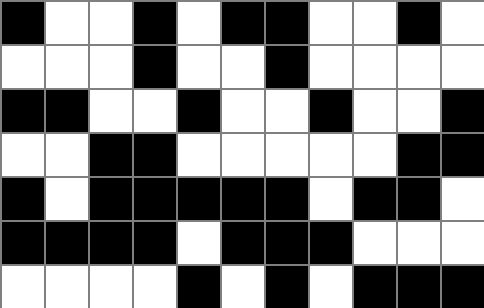[["black", "white", "white", "black", "white", "black", "black", "white", "white", "black", "white"], ["white", "white", "white", "black", "white", "white", "black", "white", "white", "white", "white"], ["black", "black", "white", "white", "black", "white", "white", "black", "white", "white", "black"], ["white", "white", "black", "black", "white", "white", "white", "white", "white", "black", "black"], ["black", "white", "black", "black", "black", "black", "black", "white", "black", "black", "white"], ["black", "black", "black", "black", "white", "black", "black", "black", "white", "white", "white"], ["white", "white", "white", "white", "black", "white", "black", "white", "black", "black", "black"]]